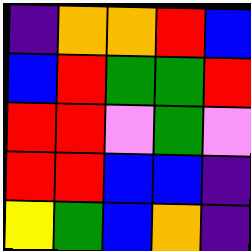[["indigo", "orange", "orange", "red", "blue"], ["blue", "red", "green", "green", "red"], ["red", "red", "violet", "green", "violet"], ["red", "red", "blue", "blue", "indigo"], ["yellow", "green", "blue", "orange", "indigo"]]